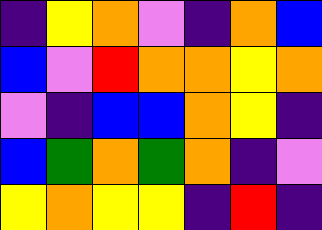[["indigo", "yellow", "orange", "violet", "indigo", "orange", "blue"], ["blue", "violet", "red", "orange", "orange", "yellow", "orange"], ["violet", "indigo", "blue", "blue", "orange", "yellow", "indigo"], ["blue", "green", "orange", "green", "orange", "indigo", "violet"], ["yellow", "orange", "yellow", "yellow", "indigo", "red", "indigo"]]